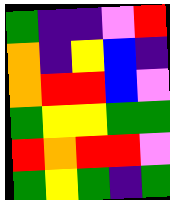[["green", "indigo", "indigo", "violet", "red"], ["orange", "indigo", "yellow", "blue", "indigo"], ["orange", "red", "red", "blue", "violet"], ["green", "yellow", "yellow", "green", "green"], ["red", "orange", "red", "red", "violet"], ["green", "yellow", "green", "indigo", "green"]]